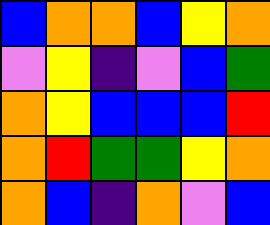[["blue", "orange", "orange", "blue", "yellow", "orange"], ["violet", "yellow", "indigo", "violet", "blue", "green"], ["orange", "yellow", "blue", "blue", "blue", "red"], ["orange", "red", "green", "green", "yellow", "orange"], ["orange", "blue", "indigo", "orange", "violet", "blue"]]